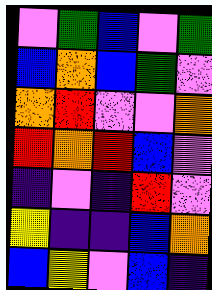[["violet", "green", "blue", "violet", "green"], ["blue", "orange", "blue", "green", "violet"], ["orange", "red", "violet", "violet", "orange"], ["red", "orange", "red", "blue", "violet"], ["indigo", "violet", "indigo", "red", "violet"], ["yellow", "indigo", "indigo", "blue", "orange"], ["blue", "yellow", "violet", "blue", "indigo"]]